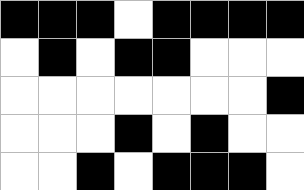[["black", "black", "black", "white", "black", "black", "black", "black"], ["white", "black", "white", "black", "black", "white", "white", "white"], ["white", "white", "white", "white", "white", "white", "white", "black"], ["white", "white", "white", "black", "white", "black", "white", "white"], ["white", "white", "black", "white", "black", "black", "black", "white"]]